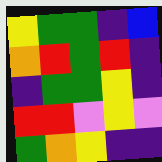[["yellow", "green", "green", "indigo", "blue"], ["orange", "red", "green", "red", "indigo"], ["indigo", "green", "green", "yellow", "indigo"], ["red", "red", "violet", "yellow", "violet"], ["green", "orange", "yellow", "indigo", "indigo"]]